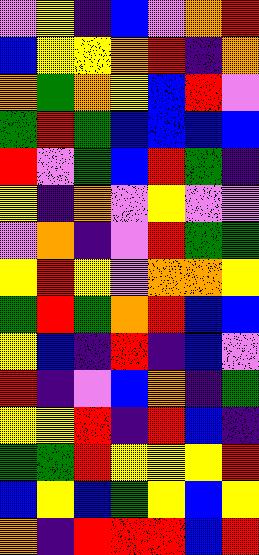[["violet", "yellow", "indigo", "blue", "violet", "orange", "red"], ["blue", "yellow", "yellow", "orange", "red", "indigo", "orange"], ["orange", "green", "orange", "yellow", "blue", "red", "violet"], ["green", "red", "green", "blue", "blue", "blue", "blue"], ["red", "violet", "green", "blue", "red", "green", "indigo"], ["yellow", "indigo", "orange", "violet", "yellow", "violet", "violet"], ["violet", "orange", "indigo", "violet", "red", "green", "green"], ["yellow", "red", "yellow", "violet", "orange", "orange", "yellow"], ["green", "red", "green", "orange", "red", "blue", "blue"], ["yellow", "blue", "indigo", "red", "indigo", "blue", "violet"], ["red", "indigo", "violet", "blue", "orange", "indigo", "green"], ["yellow", "yellow", "red", "indigo", "red", "blue", "indigo"], ["green", "green", "red", "yellow", "yellow", "yellow", "red"], ["blue", "yellow", "blue", "green", "yellow", "blue", "yellow"], ["orange", "indigo", "red", "red", "red", "blue", "red"]]